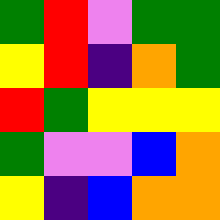[["green", "red", "violet", "green", "green"], ["yellow", "red", "indigo", "orange", "green"], ["red", "green", "yellow", "yellow", "yellow"], ["green", "violet", "violet", "blue", "orange"], ["yellow", "indigo", "blue", "orange", "orange"]]